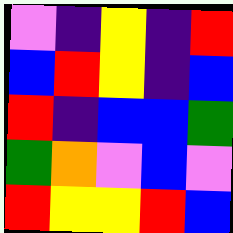[["violet", "indigo", "yellow", "indigo", "red"], ["blue", "red", "yellow", "indigo", "blue"], ["red", "indigo", "blue", "blue", "green"], ["green", "orange", "violet", "blue", "violet"], ["red", "yellow", "yellow", "red", "blue"]]